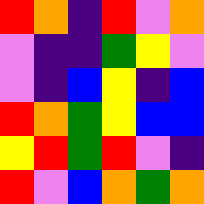[["red", "orange", "indigo", "red", "violet", "orange"], ["violet", "indigo", "indigo", "green", "yellow", "violet"], ["violet", "indigo", "blue", "yellow", "indigo", "blue"], ["red", "orange", "green", "yellow", "blue", "blue"], ["yellow", "red", "green", "red", "violet", "indigo"], ["red", "violet", "blue", "orange", "green", "orange"]]